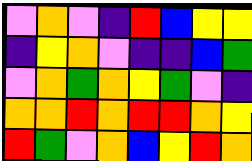[["violet", "orange", "violet", "indigo", "red", "blue", "yellow", "yellow"], ["indigo", "yellow", "orange", "violet", "indigo", "indigo", "blue", "green"], ["violet", "orange", "green", "orange", "yellow", "green", "violet", "indigo"], ["orange", "orange", "red", "orange", "red", "red", "orange", "yellow"], ["red", "green", "violet", "orange", "blue", "yellow", "red", "orange"]]